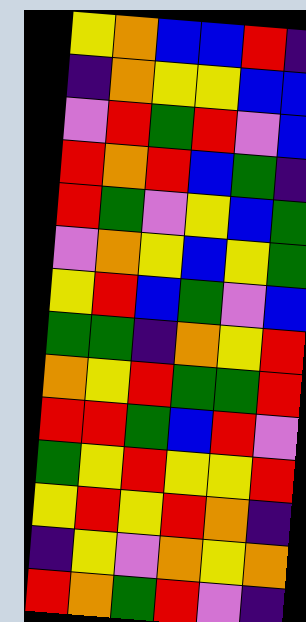[["yellow", "orange", "blue", "blue", "red", "indigo"], ["indigo", "orange", "yellow", "yellow", "blue", "blue"], ["violet", "red", "green", "red", "violet", "blue"], ["red", "orange", "red", "blue", "green", "indigo"], ["red", "green", "violet", "yellow", "blue", "green"], ["violet", "orange", "yellow", "blue", "yellow", "green"], ["yellow", "red", "blue", "green", "violet", "blue"], ["green", "green", "indigo", "orange", "yellow", "red"], ["orange", "yellow", "red", "green", "green", "red"], ["red", "red", "green", "blue", "red", "violet"], ["green", "yellow", "red", "yellow", "yellow", "red"], ["yellow", "red", "yellow", "red", "orange", "indigo"], ["indigo", "yellow", "violet", "orange", "yellow", "orange"], ["red", "orange", "green", "red", "violet", "indigo"]]